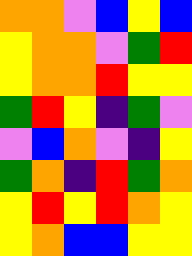[["orange", "orange", "violet", "blue", "yellow", "blue"], ["yellow", "orange", "orange", "violet", "green", "red"], ["yellow", "orange", "orange", "red", "yellow", "yellow"], ["green", "red", "yellow", "indigo", "green", "violet"], ["violet", "blue", "orange", "violet", "indigo", "yellow"], ["green", "orange", "indigo", "red", "green", "orange"], ["yellow", "red", "yellow", "red", "orange", "yellow"], ["yellow", "orange", "blue", "blue", "yellow", "yellow"]]